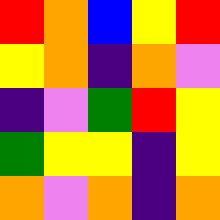[["red", "orange", "blue", "yellow", "red"], ["yellow", "orange", "indigo", "orange", "violet"], ["indigo", "violet", "green", "red", "yellow"], ["green", "yellow", "yellow", "indigo", "yellow"], ["orange", "violet", "orange", "indigo", "orange"]]